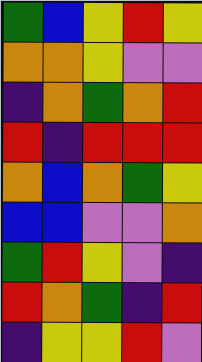[["green", "blue", "yellow", "red", "yellow"], ["orange", "orange", "yellow", "violet", "violet"], ["indigo", "orange", "green", "orange", "red"], ["red", "indigo", "red", "red", "red"], ["orange", "blue", "orange", "green", "yellow"], ["blue", "blue", "violet", "violet", "orange"], ["green", "red", "yellow", "violet", "indigo"], ["red", "orange", "green", "indigo", "red"], ["indigo", "yellow", "yellow", "red", "violet"]]